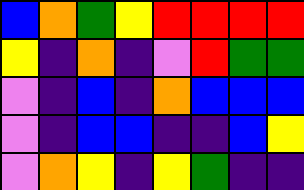[["blue", "orange", "green", "yellow", "red", "red", "red", "red"], ["yellow", "indigo", "orange", "indigo", "violet", "red", "green", "green"], ["violet", "indigo", "blue", "indigo", "orange", "blue", "blue", "blue"], ["violet", "indigo", "blue", "blue", "indigo", "indigo", "blue", "yellow"], ["violet", "orange", "yellow", "indigo", "yellow", "green", "indigo", "indigo"]]